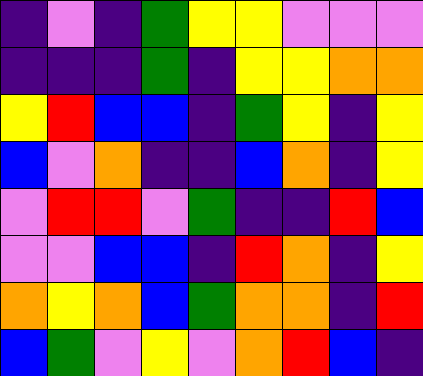[["indigo", "violet", "indigo", "green", "yellow", "yellow", "violet", "violet", "violet"], ["indigo", "indigo", "indigo", "green", "indigo", "yellow", "yellow", "orange", "orange"], ["yellow", "red", "blue", "blue", "indigo", "green", "yellow", "indigo", "yellow"], ["blue", "violet", "orange", "indigo", "indigo", "blue", "orange", "indigo", "yellow"], ["violet", "red", "red", "violet", "green", "indigo", "indigo", "red", "blue"], ["violet", "violet", "blue", "blue", "indigo", "red", "orange", "indigo", "yellow"], ["orange", "yellow", "orange", "blue", "green", "orange", "orange", "indigo", "red"], ["blue", "green", "violet", "yellow", "violet", "orange", "red", "blue", "indigo"]]